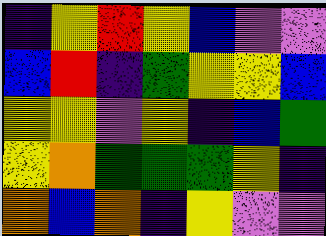[["indigo", "yellow", "red", "yellow", "blue", "violet", "violet"], ["blue", "red", "indigo", "green", "yellow", "yellow", "blue"], ["yellow", "yellow", "violet", "yellow", "indigo", "blue", "green"], ["yellow", "orange", "green", "green", "green", "yellow", "indigo"], ["orange", "blue", "orange", "indigo", "yellow", "violet", "violet"]]